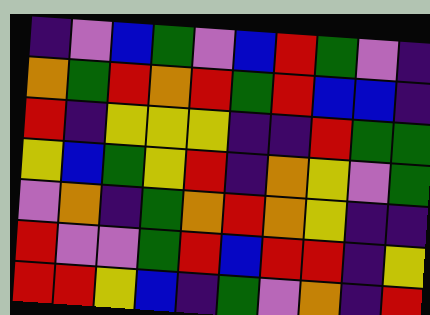[["indigo", "violet", "blue", "green", "violet", "blue", "red", "green", "violet", "indigo"], ["orange", "green", "red", "orange", "red", "green", "red", "blue", "blue", "indigo"], ["red", "indigo", "yellow", "yellow", "yellow", "indigo", "indigo", "red", "green", "green"], ["yellow", "blue", "green", "yellow", "red", "indigo", "orange", "yellow", "violet", "green"], ["violet", "orange", "indigo", "green", "orange", "red", "orange", "yellow", "indigo", "indigo"], ["red", "violet", "violet", "green", "red", "blue", "red", "red", "indigo", "yellow"], ["red", "red", "yellow", "blue", "indigo", "green", "violet", "orange", "indigo", "red"]]